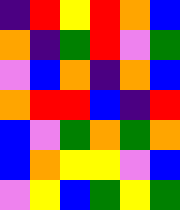[["indigo", "red", "yellow", "red", "orange", "blue"], ["orange", "indigo", "green", "red", "violet", "green"], ["violet", "blue", "orange", "indigo", "orange", "blue"], ["orange", "red", "red", "blue", "indigo", "red"], ["blue", "violet", "green", "orange", "green", "orange"], ["blue", "orange", "yellow", "yellow", "violet", "blue"], ["violet", "yellow", "blue", "green", "yellow", "green"]]